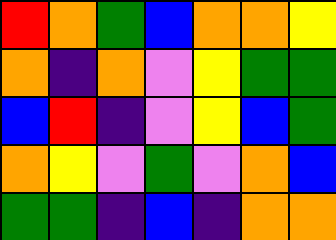[["red", "orange", "green", "blue", "orange", "orange", "yellow"], ["orange", "indigo", "orange", "violet", "yellow", "green", "green"], ["blue", "red", "indigo", "violet", "yellow", "blue", "green"], ["orange", "yellow", "violet", "green", "violet", "orange", "blue"], ["green", "green", "indigo", "blue", "indigo", "orange", "orange"]]